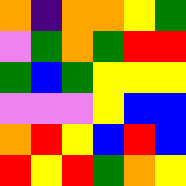[["orange", "indigo", "orange", "orange", "yellow", "green"], ["violet", "green", "orange", "green", "red", "red"], ["green", "blue", "green", "yellow", "yellow", "yellow"], ["violet", "violet", "violet", "yellow", "blue", "blue"], ["orange", "red", "yellow", "blue", "red", "blue"], ["red", "yellow", "red", "green", "orange", "yellow"]]